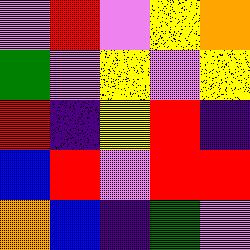[["violet", "red", "violet", "yellow", "orange"], ["green", "violet", "yellow", "violet", "yellow"], ["red", "indigo", "yellow", "red", "indigo"], ["blue", "red", "violet", "red", "red"], ["orange", "blue", "indigo", "green", "violet"]]